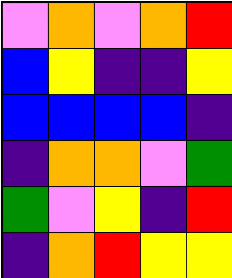[["violet", "orange", "violet", "orange", "red"], ["blue", "yellow", "indigo", "indigo", "yellow"], ["blue", "blue", "blue", "blue", "indigo"], ["indigo", "orange", "orange", "violet", "green"], ["green", "violet", "yellow", "indigo", "red"], ["indigo", "orange", "red", "yellow", "yellow"]]